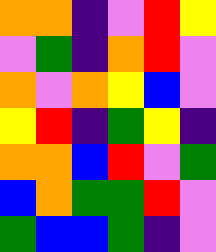[["orange", "orange", "indigo", "violet", "red", "yellow"], ["violet", "green", "indigo", "orange", "red", "violet"], ["orange", "violet", "orange", "yellow", "blue", "violet"], ["yellow", "red", "indigo", "green", "yellow", "indigo"], ["orange", "orange", "blue", "red", "violet", "green"], ["blue", "orange", "green", "green", "red", "violet"], ["green", "blue", "blue", "green", "indigo", "violet"]]